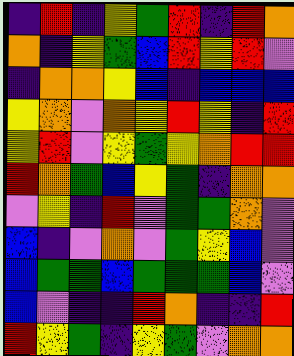[["indigo", "red", "indigo", "yellow", "green", "red", "indigo", "red", "orange"], ["orange", "indigo", "yellow", "green", "blue", "red", "yellow", "red", "violet"], ["indigo", "orange", "orange", "yellow", "blue", "indigo", "blue", "blue", "blue"], ["yellow", "orange", "violet", "orange", "yellow", "red", "yellow", "indigo", "red"], ["yellow", "red", "violet", "yellow", "green", "yellow", "orange", "red", "red"], ["red", "orange", "green", "blue", "yellow", "green", "indigo", "orange", "orange"], ["violet", "yellow", "indigo", "red", "violet", "green", "green", "orange", "violet"], ["blue", "indigo", "violet", "orange", "violet", "green", "yellow", "blue", "violet"], ["blue", "green", "green", "blue", "green", "green", "green", "blue", "violet"], ["blue", "violet", "indigo", "indigo", "red", "orange", "indigo", "indigo", "red"], ["red", "yellow", "green", "indigo", "yellow", "green", "violet", "orange", "orange"]]